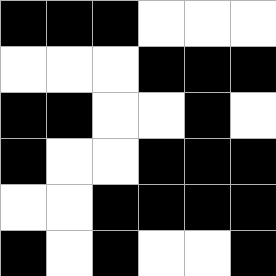[["black", "black", "black", "white", "white", "white"], ["white", "white", "white", "black", "black", "black"], ["black", "black", "white", "white", "black", "white"], ["black", "white", "white", "black", "black", "black"], ["white", "white", "black", "black", "black", "black"], ["black", "white", "black", "white", "white", "black"]]